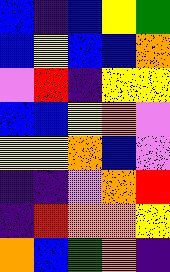[["blue", "indigo", "blue", "yellow", "green"], ["blue", "yellow", "blue", "blue", "orange"], ["violet", "red", "indigo", "yellow", "yellow"], ["blue", "blue", "yellow", "orange", "violet"], ["yellow", "yellow", "orange", "blue", "violet"], ["indigo", "indigo", "violet", "orange", "red"], ["indigo", "red", "orange", "orange", "yellow"], ["orange", "blue", "green", "orange", "indigo"]]